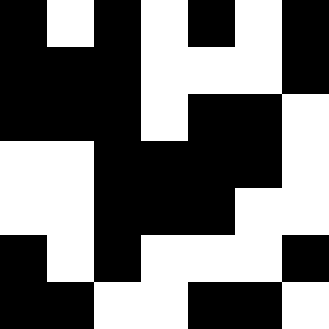[["black", "white", "black", "white", "black", "white", "black"], ["black", "black", "black", "white", "white", "white", "black"], ["black", "black", "black", "white", "black", "black", "white"], ["white", "white", "black", "black", "black", "black", "white"], ["white", "white", "black", "black", "black", "white", "white"], ["black", "white", "black", "white", "white", "white", "black"], ["black", "black", "white", "white", "black", "black", "white"]]